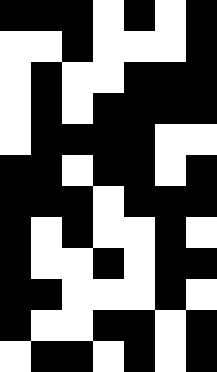[["black", "black", "black", "white", "black", "white", "black"], ["white", "white", "black", "white", "white", "white", "black"], ["white", "black", "white", "white", "black", "black", "black"], ["white", "black", "white", "black", "black", "black", "black"], ["white", "black", "black", "black", "black", "white", "white"], ["black", "black", "white", "black", "black", "white", "black"], ["black", "black", "black", "white", "black", "black", "black"], ["black", "white", "black", "white", "white", "black", "white"], ["black", "white", "white", "black", "white", "black", "black"], ["black", "black", "white", "white", "white", "black", "white"], ["black", "white", "white", "black", "black", "white", "black"], ["white", "black", "black", "white", "black", "white", "black"]]